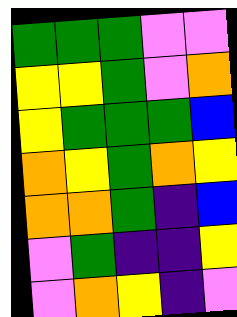[["green", "green", "green", "violet", "violet"], ["yellow", "yellow", "green", "violet", "orange"], ["yellow", "green", "green", "green", "blue"], ["orange", "yellow", "green", "orange", "yellow"], ["orange", "orange", "green", "indigo", "blue"], ["violet", "green", "indigo", "indigo", "yellow"], ["violet", "orange", "yellow", "indigo", "violet"]]